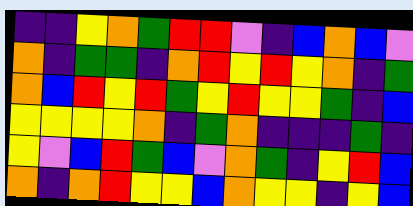[["indigo", "indigo", "yellow", "orange", "green", "red", "red", "violet", "indigo", "blue", "orange", "blue", "violet"], ["orange", "indigo", "green", "green", "indigo", "orange", "red", "yellow", "red", "yellow", "orange", "indigo", "green"], ["orange", "blue", "red", "yellow", "red", "green", "yellow", "red", "yellow", "yellow", "green", "indigo", "blue"], ["yellow", "yellow", "yellow", "yellow", "orange", "indigo", "green", "orange", "indigo", "indigo", "indigo", "green", "indigo"], ["yellow", "violet", "blue", "red", "green", "blue", "violet", "orange", "green", "indigo", "yellow", "red", "blue"], ["orange", "indigo", "orange", "red", "yellow", "yellow", "blue", "orange", "yellow", "yellow", "indigo", "yellow", "blue"]]